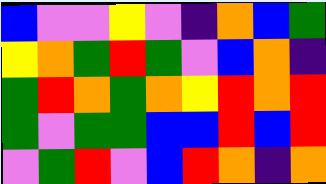[["blue", "violet", "violet", "yellow", "violet", "indigo", "orange", "blue", "green"], ["yellow", "orange", "green", "red", "green", "violet", "blue", "orange", "indigo"], ["green", "red", "orange", "green", "orange", "yellow", "red", "orange", "red"], ["green", "violet", "green", "green", "blue", "blue", "red", "blue", "red"], ["violet", "green", "red", "violet", "blue", "red", "orange", "indigo", "orange"]]